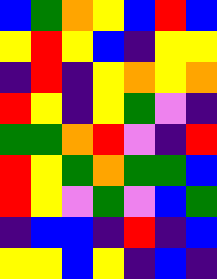[["blue", "green", "orange", "yellow", "blue", "red", "blue"], ["yellow", "red", "yellow", "blue", "indigo", "yellow", "yellow"], ["indigo", "red", "indigo", "yellow", "orange", "yellow", "orange"], ["red", "yellow", "indigo", "yellow", "green", "violet", "indigo"], ["green", "green", "orange", "red", "violet", "indigo", "red"], ["red", "yellow", "green", "orange", "green", "green", "blue"], ["red", "yellow", "violet", "green", "violet", "blue", "green"], ["indigo", "blue", "blue", "indigo", "red", "indigo", "blue"], ["yellow", "yellow", "blue", "yellow", "indigo", "blue", "indigo"]]